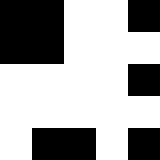[["black", "black", "white", "white", "black"], ["black", "black", "white", "white", "white"], ["white", "white", "white", "white", "black"], ["white", "white", "white", "white", "white"], ["white", "black", "black", "white", "black"]]